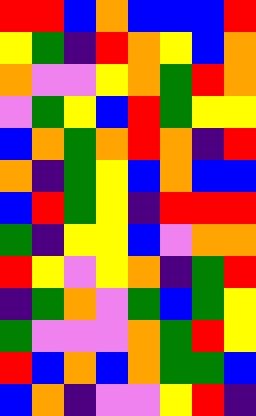[["red", "red", "blue", "orange", "blue", "blue", "blue", "red"], ["yellow", "green", "indigo", "red", "orange", "yellow", "blue", "orange"], ["orange", "violet", "violet", "yellow", "orange", "green", "red", "orange"], ["violet", "green", "yellow", "blue", "red", "green", "yellow", "yellow"], ["blue", "orange", "green", "orange", "red", "orange", "indigo", "red"], ["orange", "indigo", "green", "yellow", "blue", "orange", "blue", "blue"], ["blue", "red", "green", "yellow", "indigo", "red", "red", "red"], ["green", "indigo", "yellow", "yellow", "blue", "violet", "orange", "orange"], ["red", "yellow", "violet", "yellow", "orange", "indigo", "green", "red"], ["indigo", "green", "orange", "violet", "green", "blue", "green", "yellow"], ["green", "violet", "violet", "violet", "orange", "green", "red", "yellow"], ["red", "blue", "orange", "blue", "orange", "green", "green", "blue"], ["blue", "orange", "indigo", "violet", "violet", "yellow", "red", "indigo"]]